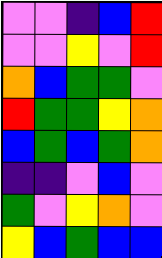[["violet", "violet", "indigo", "blue", "red"], ["violet", "violet", "yellow", "violet", "red"], ["orange", "blue", "green", "green", "violet"], ["red", "green", "green", "yellow", "orange"], ["blue", "green", "blue", "green", "orange"], ["indigo", "indigo", "violet", "blue", "violet"], ["green", "violet", "yellow", "orange", "violet"], ["yellow", "blue", "green", "blue", "blue"]]